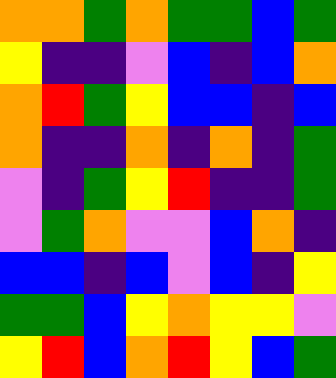[["orange", "orange", "green", "orange", "green", "green", "blue", "green"], ["yellow", "indigo", "indigo", "violet", "blue", "indigo", "blue", "orange"], ["orange", "red", "green", "yellow", "blue", "blue", "indigo", "blue"], ["orange", "indigo", "indigo", "orange", "indigo", "orange", "indigo", "green"], ["violet", "indigo", "green", "yellow", "red", "indigo", "indigo", "green"], ["violet", "green", "orange", "violet", "violet", "blue", "orange", "indigo"], ["blue", "blue", "indigo", "blue", "violet", "blue", "indigo", "yellow"], ["green", "green", "blue", "yellow", "orange", "yellow", "yellow", "violet"], ["yellow", "red", "blue", "orange", "red", "yellow", "blue", "green"]]